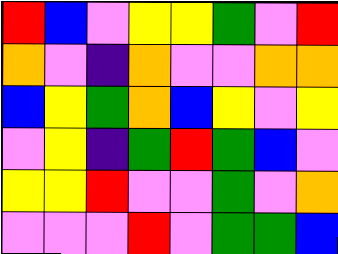[["red", "blue", "violet", "yellow", "yellow", "green", "violet", "red"], ["orange", "violet", "indigo", "orange", "violet", "violet", "orange", "orange"], ["blue", "yellow", "green", "orange", "blue", "yellow", "violet", "yellow"], ["violet", "yellow", "indigo", "green", "red", "green", "blue", "violet"], ["yellow", "yellow", "red", "violet", "violet", "green", "violet", "orange"], ["violet", "violet", "violet", "red", "violet", "green", "green", "blue"]]